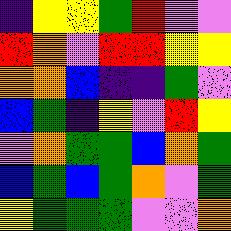[["indigo", "yellow", "yellow", "green", "red", "violet", "violet"], ["red", "orange", "violet", "red", "red", "yellow", "yellow"], ["orange", "orange", "blue", "indigo", "indigo", "green", "violet"], ["blue", "green", "indigo", "yellow", "violet", "red", "yellow"], ["violet", "orange", "green", "green", "blue", "orange", "green"], ["blue", "green", "blue", "green", "orange", "violet", "green"], ["yellow", "green", "green", "green", "violet", "violet", "orange"]]